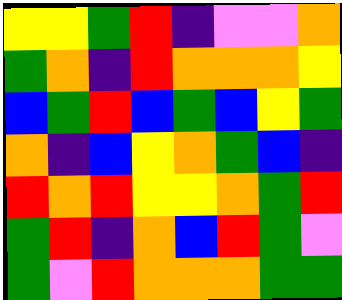[["yellow", "yellow", "green", "red", "indigo", "violet", "violet", "orange"], ["green", "orange", "indigo", "red", "orange", "orange", "orange", "yellow"], ["blue", "green", "red", "blue", "green", "blue", "yellow", "green"], ["orange", "indigo", "blue", "yellow", "orange", "green", "blue", "indigo"], ["red", "orange", "red", "yellow", "yellow", "orange", "green", "red"], ["green", "red", "indigo", "orange", "blue", "red", "green", "violet"], ["green", "violet", "red", "orange", "orange", "orange", "green", "green"]]